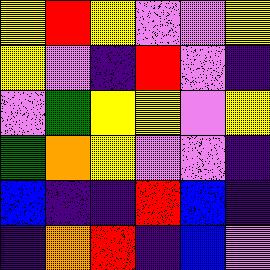[["yellow", "red", "yellow", "violet", "violet", "yellow"], ["yellow", "violet", "indigo", "red", "violet", "indigo"], ["violet", "green", "yellow", "yellow", "violet", "yellow"], ["green", "orange", "yellow", "violet", "violet", "indigo"], ["blue", "indigo", "indigo", "red", "blue", "indigo"], ["indigo", "orange", "red", "indigo", "blue", "violet"]]